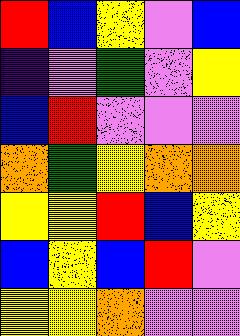[["red", "blue", "yellow", "violet", "blue"], ["indigo", "violet", "green", "violet", "yellow"], ["blue", "red", "violet", "violet", "violet"], ["orange", "green", "yellow", "orange", "orange"], ["yellow", "yellow", "red", "blue", "yellow"], ["blue", "yellow", "blue", "red", "violet"], ["yellow", "yellow", "orange", "violet", "violet"]]